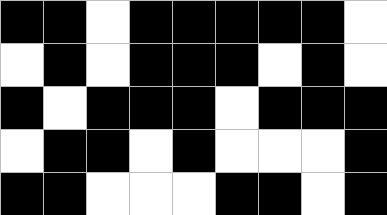[["black", "black", "white", "black", "black", "black", "black", "black", "white"], ["white", "black", "white", "black", "black", "black", "white", "black", "white"], ["black", "white", "black", "black", "black", "white", "black", "black", "black"], ["white", "black", "black", "white", "black", "white", "white", "white", "black"], ["black", "black", "white", "white", "white", "black", "black", "white", "black"]]